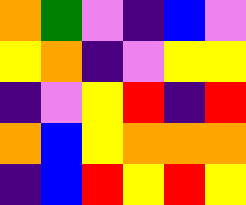[["orange", "green", "violet", "indigo", "blue", "violet"], ["yellow", "orange", "indigo", "violet", "yellow", "yellow"], ["indigo", "violet", "yellow", "red", "indigo", "red"], ["orange", "blue", "yellow", "orange", "orange", "orange"], ["indigo", "blue", "red", "yellow", "red", "yellow"]]